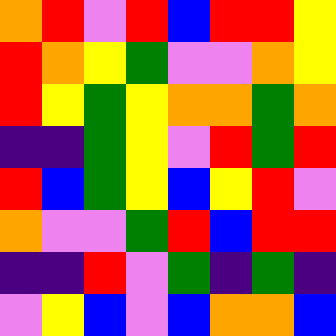[["orange", "red", "violet", "red", "blue", "red", "red", "yellow"], ["red", "orange", "yellow", "green", "violet", "violet", "orange", "yellow"], ["red", "yellow", "green", "yellow", "orange", "orange", "green", "orange"], ["indigo", "indigo", "green", "yellow", "violet", "red", "green", "red"], ["red", "blue", "green", "yellow", "blue", "yellow", "red", "violet"], ["orange", "violet", "violet", "green", "red", "blue", "red", "red"], ["indigo", "indigo", "red", "violet", "green", "indigo", "green", "indigo"], ["violet", "yellow", "blue", "violet", "blue", "orange", "orange", "blue"]]